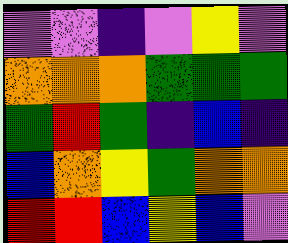[["violet", "violet", "indigo", "violet", "yellow", "violet"], ["orange", "orange", "orange", "green", "green", "green"], ["green", "red", "green", "indigo", "blue", "indigo"], ["blue", "orange", "yellow", "green", "orange", "orange"], ["red", "red", "blue", "yellow", "blue", "violet"]]